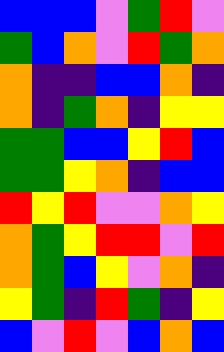[["blue", "blue", "blue", "violet", "green", "red", "violet"], ["green", "blue", "orange", "violet", "red", "green", "orange"], ["orange", "indigo", "indigo", "blue", "blue", "orange", "indigo"], ["orange", "indigo", "green", "orange", "indigo", "yellow", "yellow"], ["green", "green", "blue", "blue", "yellow", "red", "blue"], ["green", "green", "yellow", "orange", "indigo", "blue", "blue"], ["red", "yellow", "red", "violet", "violet", "orange", "yellow"], ["orange", "green", "yellow", "red", "red", "violet", "red"], ["orange", "green", "blue", "yellow", "violet", "orange", "indigo"], ["yellow", "green", "indigo", "red", "green", "indigo", "yellow"], ["blue", "violet", "red", "violet", "blue", "orange", "blue"]]